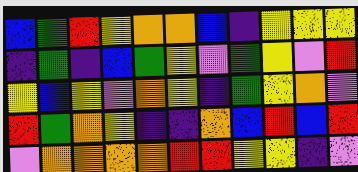[["blue", "green", "red", "yellow", "orange", "orange", "blue", "indigo", "yellow", "yellow", "yellow"], ["indigo", "green", "indigo", "blue", "green", "yellow", "violet", "green", "yellow", "violet", "red"], ["yellow", "blue", "yellow", "violet", "orange", "yellow", "indigo", "green", "yellow", "orange", "violet"], ["red", "green", "orange", "yellow", "indigo", "indigo", "orange", "blue", "red", "blue", "red"], ["violet", "orange", "orange", "orange", "orange", "red", "red", "yellow", "yellow", "indigo", "violet"]]